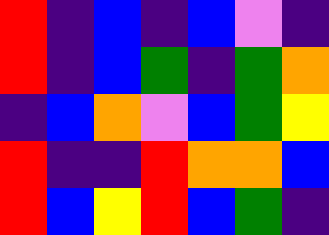[["red", "indigo", "blue", "indigo", "blue", "violet", "indigo"], ["red", "indigo", "blue", "green", "indigo", "green", "orange"], ["indigo", "blue", "orange", "violet", "blue", "green", "yellow"], ["red", "indigo", "indigo", "red", "orange", "orange", "blue"], ["red", "blue", "yellow", "red", "blue", "green", "indigo"]]